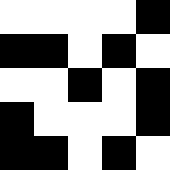[["white", "white", "white", "white", "black"], ["black", "black", "white", "black", "white"], ["white", "white", "black", "white", "black"], ["black", "white", "white", "white", "black"], ["black", "black", "white", "black", "white"]]